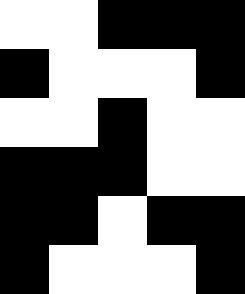[["white", "white", "black", "black", "black"], ["black", "white", "white", "white", "black"], ["white", "white", "black", "white", "white"], ["black", "black", "black", "white", "white"], ["black", "black", "white", "black", "black"], ["black", "white", "white", "white", "black"]]